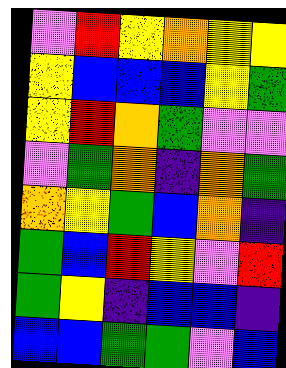[["violet", "red", "yellow", "orange", "yellow", "yellow"], ["yellow", "blue", "blue", "blue", "yellow", "green"], ["yellow", "red", "orange", "green", "violet", "violet"], ["violet", "green", "orange", "indigo", "orange", "green"], ["orange", "yellow", "green", "blue", "orange", "indigo"], ["green", "blue", "red", "yellow", "violet", "red"], ["green", "yellow", "indigo", "blue", "blue", "indigo"], ["blue", "blue", "green", "green", "violet", "blue"]]